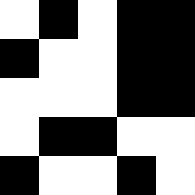[["white", "black", "white", "black", "black"], ["black", "white", "white", "black", "black"], ["white", "white", "white", "black", "black"], ["white", "black", "black", "white", "white"], ["black", "white", "white", "black", "white"]]